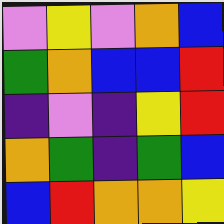[["violet", "yellow", "violet", "orange", "blue"], ["green", "orange", "blue", "blue", "red"], ["indigo", "violet", "indigo", "yellow", "red"], ["orange", "green", "indigo", "green", "blue"], ["blue", "red", "orange", "orange", "yellow"]]